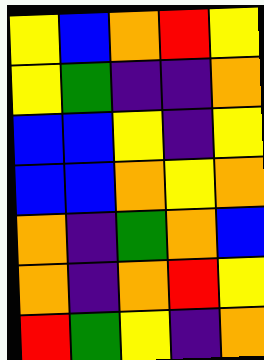[["yellow", "blue", "orange", "red", "yellow"], ["yellow", "green", "indigo", "indigo", "orange"], ["blue", "blue", "yellow", "indigo", "yellow"], ["blue", "blue", "orange", "yellow", "orange"], ["orange", "indigo", "green", "orange", "blue"], ["orange", "indigo", "orange", "red", "yellow"], ["red", "green", "yellow", "indigo", "orange"]]